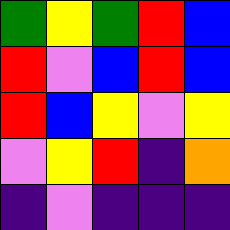[["green", "yellow", "green", "red", "blue"], ["red", "violet", "blue", "red", "blue"], ["red", "blue", "yellow", "violet", "yellow"], ["violet", "yellow", "red", "indigo", "orange"], ["indigo", "violet", "indigo", "indigo", "indigo"]]